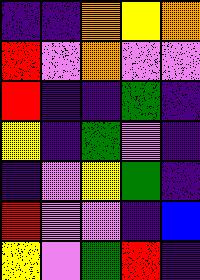[["indigo", "indigo", "orange", "yellow", "orange"], ["red", "violet", "orange", "violet", "violet"], ["red", "indigo", "indigo", "green", "indigo"], ["yellow", "indigo", "green", "violet", "indigo"], ["indigo", "violet", "yellow", "green", "indigo"], ["red", "violet", "violet", "indigo", "blue"], ["yellow", "violet", "green", "red", "indigo"]]